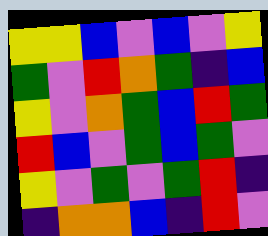[["yellow", "yellow", "blue", "violet", "blue", "violet", "yellow"], ["green", "violet", "red", "orange", "green", "indigo", "blue"], ["yellow", "violet", "orange", "green", "blue", "red", "green"], ["red", "blue", "violet", "green", "blue", "green", "violet"], ["yellow", "violet", "green", "violet", "green", "red", "indigo"], ["indigo", "orange", "orange", "blue", "indigo", "red", "violet"]]